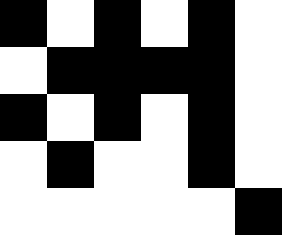[["black", "white", "black", "white", "black", "white"], ["white", "black", "black", "black", "black", "white"], ["black", "white", "black", "white", "black", "white"], ["white", "black", "white", "white", "black", "white"], ["white", "white", "white", "white", "white", "black"]]